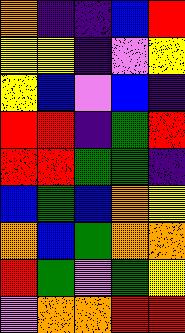[["orange", "indigo", "indigo", "blue", "red"], ["yellow", "yellow", "indigo", "violet", "yellow"], ["yellow", "blue", "violet", "blue", "indigo"], ["red", "red", "indigo", "green", "red"], ["red", "red", "green", "green", "indigo"], ["blue", "green", "blue", "orange", "yellow"], ["orange", "blue", "green", "orange", "orange"], ["red", "green", "violet", "green", "yellow"], ["violet", "orange", "orange", "red", "red"]]